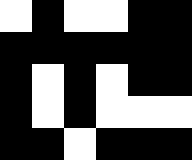[["white", "black", "white", "white", "black", "black"], ["black", "black", "black", "black", "black", "black"], ["black", "white", "black", "white", "black", "black"], ["black", "white", "black", "white", "white", "white"], ["black", "black", "white", "black", "black", "black"]]